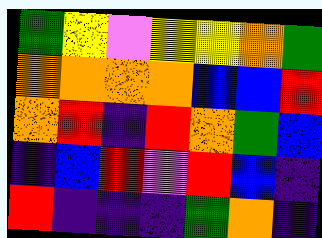[["green", "yellow", "violet", "yellow", "yellow", "orange", "green"], ["orange", "orange", "orange", "orange", "blue", "blue", "red"], ["orange", "red", "indigo", "red", "orange", "green", "blue"], ["indigo", "blue", "red", "violet", "red", "blue", "indigo"], ["red", "indigo", "indigo", "indigo", "green", "orange", "indigo"]]